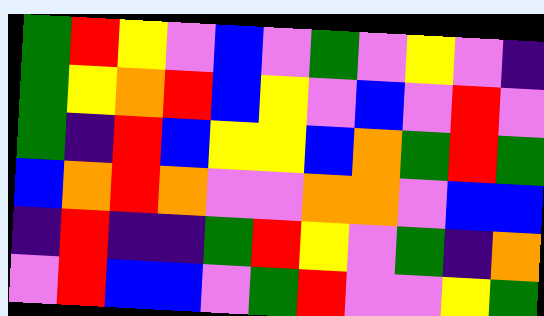[["green", "red", "yellow", "violet", "blue", "violet", "green", "violet", "yellow", "violet", "indigo"], ["green", "yellow", "orange", "red", "blue", "yellow", "violet", "blue", "violet", "red", "violet"], ["green", "indigo", "red", "blue", "yellow", "yellow", "blue", "orange", "green", "red", "green"], ["blue", "orange", "red", "orange", "violet", "violet", "orange", "orange", "violet", "blue", "blue"], ["indigo", "red", "indigo", "indigo", "green", "red", "yellow", "violet", "green", "indigo", "orange"], ["violet", "red", "blue", "blue", "violet", "green", "red", "violet", "violet", "yellow", "green"]]